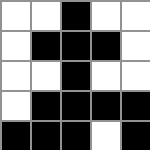[["white", "white", "black", "white", "white"], ["white", "black", "black", "black", "white"], ["white", "white", "black", "white", "white"], ["white", "black", "black", "black", "black"], ["black", "black", "black", "white", "black"]]